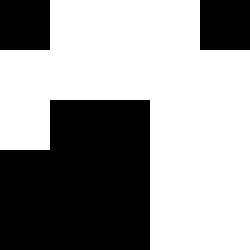[["black", "white", "white", "white", "black"], ["white", "white", "white", "white", "white"], ["white", "black", "black", "white", "white"], ["black", "black", "black", "white", "white"], ["black", "black", "black", "white", "white"]]